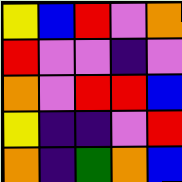[["yellow", "blue", "red", "violet", "orange"], ["red", "violet", "violet", "indigo", "violet"], ["orange", "violet", "red", "red", "blue"], ["yellow", "indigo", "indigo", "violet", "red"], ["orange", "indigo", "green", "orange", "blue"]]